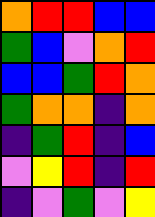[["orange", "red", "red", "blue", "blue"], ["green", "blue", "violet", "orange", "red"], ["blue", "blue", "green", "red", "orange"], ["green", "orange", "orange", "indigo", "orange"], ["indigo", "green", "red", "indigo", "blue"], ["violet", "yellow", "red", "indigo", "red"], ["indigo", "violet", "green", "violet", "yellow"]]